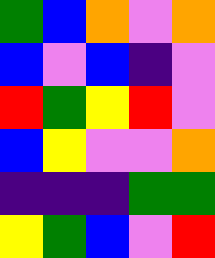[["green", "blue", "orange", "violet", "orange"], ["blue", "violet", "blue", "indigo", "violet"], ["red", "green", "yellow", "red", "violet"], ["blue", "yellow", "violet", "violet", "orange"], ["indigo", "indigo", "indigo", "green", "green"], ["yellow", "green", "blue", "violet", "red"]]